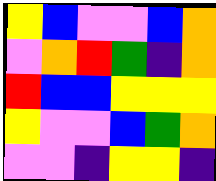[["yellow", "blue", "violet", "violet", "blue", "orange"], ["violet", "orange", "red", "green", "indigo", "orange"], ["red", "blue", "blue", "yellow", "yellow", "yellow"], ["yellow", "violet", "violet", "blue", "green", "orange"], ["violet", "violet", "indigo", "yellow", "yellow", "indigo"]]